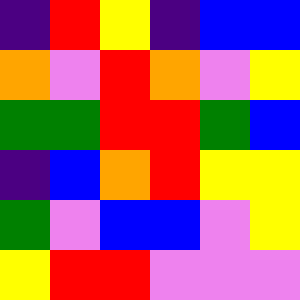[["indigo", "red", "yellow", "indigo", "blue", "blue"], ["orange", "violet", "red", "orange", "violet", "yellow"], ["green", "green", "red", "red", "green", "blue"], ["indigo", "blue", "orange", "red", "yellow", "yellow"], ["green", "violet", "blue", "blue", "violet", "yellow"], ["yellow", "red", "red", "violet", "violet", "violet"]]